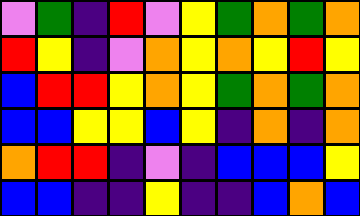[["violet", "green", "indigo", "red", "violet", "yellow", "green", "orange", "green", "orange"], ["red", "yellow", "indigo", "violet", "orange", "yellow", "orange", "yellow", "red", "yellow"], ["blue", "red", "red", "yellow", "orange", "yellow", "green", "orange", "green", "orange"], ["blue", "blue", "yellow", "yellow", "blue", "yellow", "indigo", "orange", "indigo", "orange"], ["orange", "red", "red", "indigo", "violet", "indigo", "blue", "blue", "blue", "yellow"], ["blue", "blue", "indigo", "indigo", "yellow", "indigo", "indigo", "blue", "orange", "blue"]]